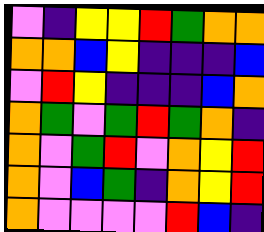[["violet", "indigo", "yellow", "yellow", "red", "green", "orange", "orange"], ["orange", "orange", "blue", "yellow", "indigo", "indigo", "indigo", "blue"], ["violet", "red", "yellow", "indigo", "indigo", "indigo", "blue", "orange"], ["orange", "green", "violet", "green", "red", "green", "orange", "indigo"], ["orange", "violet", "green", "red", "violet", "orange", "yellow", "red"], ["orange", "violet", "blue", "green", "indigo", "orange", "yellow", "red"], ["orange", "violet", "violet", "violet", "violet", "red", "blue", "indigo"]]